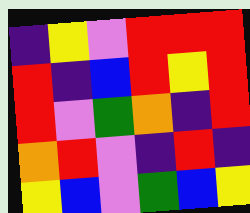[["indigo", "yellow", "violet", "red", "red", "red"], ["red", "indigo", "blue", "red", "yellow", "red"], ["red", "violet", "green", "orange", "indigo", "red"], ["orange", "red", "violet", "indigo", "red", "indigo"], ["yellow", "blue", "violet", "green", "blue", "yellow"]]